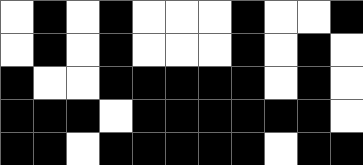[["white", "black", "white", "black", "white", "white", "white", "black", "white", "white", "black"], ["white", "black", "white", "black", "white", "white", "white", "black", "white", "black", "white"], ["black", "white", "white", "black", "black", "black", "black", "black", "white", "black", "white"], ["black", "black", "black", "white", "black", "black", "black", "black", "black", "black", "white"], ["black", "black", "white", "black", "black", "black", "black", "black", "white", "black", "black"]]